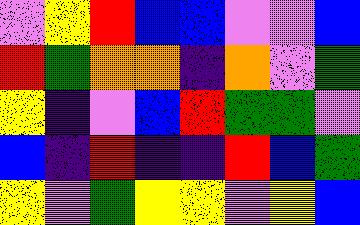[["violet", "yellow", "red", "blue", "blue", "violet", "violet", "blue"], ["red", "green", "orange", "orange", "indigo", "orange", "violet", "green"], ["yellow", "indigo", "violet", "blue", "red", "green", "green", "violet"], ["blue", "indigo", "red", "indigo", "indigo", "red", "blue", "green"], ["yellow", "violet", "green", "yellow", "yellow", "violet", "yellow", "blue"]]